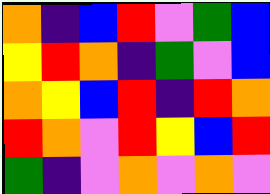[["orange", "indigo", "blue", "red", "violet", "green", "blue"], ["yellow", "red", "orange", "indigo", "green", "violet", "blue"], ["orange", "yellow", "blue", "red", "indigo", "red", "orange"], ["red", "orange", "violet", "red", "yellow", "blue", "red"], ["green", "indigo", "violet", "orange", "violet", "orange", "violet"]]